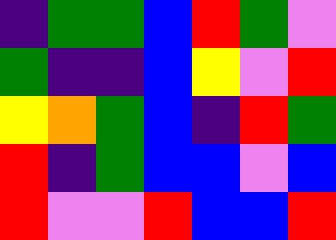[["indigo", "green", "green", "blue", "red", "green", "violet"], ["green", "indigo", "indigo", "blue", "yellow", "violet", "red"], ["yellow", "orange", "green", "blue", "indigo", "red", "green"], ["red", "indigo", "green", "blue", "blue", "violet", "blue"], ["red", "violet", "violet", "red", "blue", "blue", "red"]]